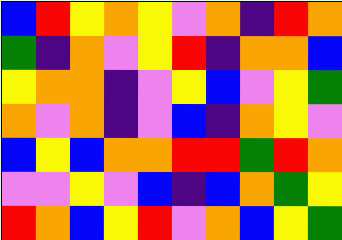[["blue", "red", "yellow", "orange", "yellow", "violet", "orange", "indigo", "red", "orange"], ["green", "indigo", "orange", "violet", "yellow", "red", "indigo", "orange", "orange", "blue"], ["yellow", "orange", "orange", "indigo", "violet", "yellow", "blue", "violet", "yellow", "green"], ["orange", "violet", "orange", "indigo", "violet", "blue", "indigo", "orange", "yellow", "violet"], ["blue", "yellow", "blue", "orange", "orange", "red", "red", "green", "red", "orange"], ["violet", "violet", "yellow", "violet", "blue", "indigo", "blue", "orange", "green", "yellow"], ["red", "orange", "blue", "yellow", "red", "violet", "orange", "blue", "yellow", "green"]]